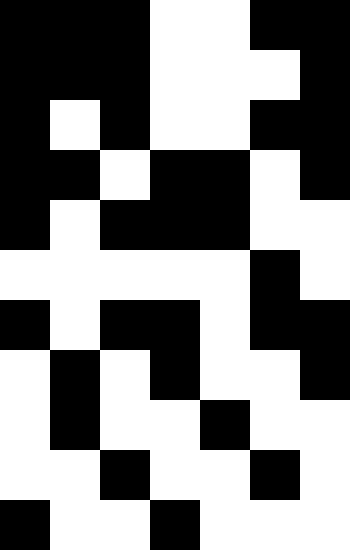[["black", "black", "black", "white", "white", "black", "black"], ["black", "black", "black", "white", "white", "white", "black"], ["black", "white", "black", "white", "white", "black", "black"], ["black", "black", "white", "black", "black", "white", "black"], ["black", "white", "black", "black", "black", "white", "white"], ["white", "white", "white", "white", "white", "black", "white"], ["black", "white", "black", "black", "white", "black", "black"], ["white", "black", "white", "black", "white", "white", "black"], ["white", "black", "white", "white", "black", "white", "white"], ["white", "white", "black", "white", "white", "black", "white"], ["black", "white", "white", "black", "white", "white", "white"]]